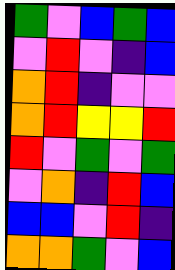[["green", "violet", "blue", "green", "blue"], ["violet", "red", "violet", "indigo", "blue"], ["orange", "red", "indigo", "violet", "violet"], ["orange", "red", "yellow", "yellow", "red"], ["red", "violet", "green", "violet", "green"], ["violet", "orange", "indigo", "red", "blue"], ["blue", "blue", "violet", "red", "indigo"], ["orange", "orange", "green", "violet", "blue"]]